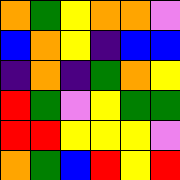[["orange", "green", "yellow", "orange", "orange", "violet"], ["blue", "orange", "yellow", "indigo", "blue", "blue"], ["indigo", "orange", "indigo", "green", "orange", "yellow"], ["red", "green", "violet", "yellow", "green", "green"], ["red", "red", "yellow", "yellow", "yellow", "violet"], ["orange", "green", "blue", "red", "yellow", "red"]]